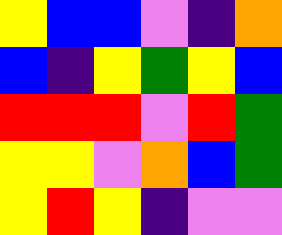[["yellow", "blue", "blue", "violet", "indigo", "orange"], ["blue", "indigo", "yellow", "green", "yellow", "blue"], ["red", "red", "red", "violet", "red", "green"], ["yellow", "yellow", "violet", "orange", "blue", "green"], ["yellow", "red", "yellow", "indigo", "violet", "violet"]]